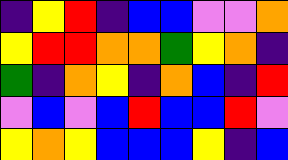[["indigo", "yellow", "red", "indigo", "blue", "blue", "violet", "violet", "orange"], ["yellow", "red", "red", "orange", "orange", "green", "yellow", "orange", "indigo"], ["green", "indigo", "orange", "yellow", "indigo", "orange", "blue", "indigo", "red"], ["violet", "blue", "violet", "blue", "red", "blue", "blue", "red", "violet"], ["yellow", "orange", "yellow", "blue", "blue", "blue", "yellow", "indigo", "blue"]]